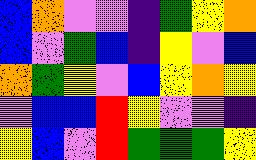[["blue", "orange", "violet", "violet", "indigo", "green", "yellow", "orange"], ["blue", "violet", "green", "blue", "indigo", "yellow", "violet", "blue"], ["orange", "green", "yellow", "violet", "blue", "yellow", "orange", "yellow"], ["violet", "blue", "blue", "red", "yellow", "violet", "violet", "indigo"], ["yellow", "blue", "violet", "red", "green", "green", "green", "yellow"]]